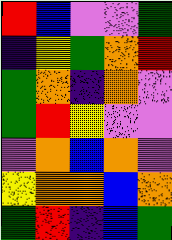[["red", "blue", "violet", "violet", "green"], ["indigo", "yellow", "green", "orange", "red"], ["green", "orange", "indigo", "orange", "violet"], ["green", "red", "yellow", "violet", "violet"], ["violet", "orange", "blue", "orange", "violet"], ["yellow", "orange", "orange", "blue", "orange"], ["green", "red", "indigo", "blue", "green"]]